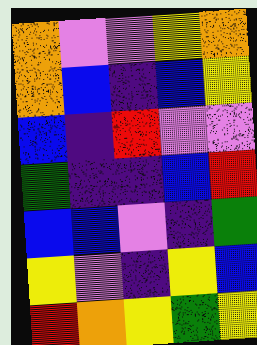[["orange", "violet", "violet", "yellow", "orange"], ["orange", "blue", "indigo", "blue", "yellow"], ["blue", "indigo", "red", "violet", "violet"], ["green", "indigo", "indigo", "blue", "red"], ["blue", "blue", "violet", "indigo", "green"], ["yellow", "violet", "indigo", "yellow", "blue"], ["red", "orange", "yellow", "green", "yellow"]]